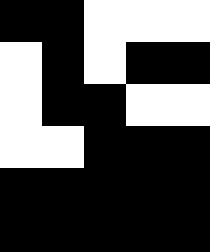[["black", "black", "white", "white", "white"], ["white", "black", "white", "black", "black"], ["white", "black", "black", "white", "white"], ["white", "white", "black", "black", "black"], ["black", "black", "black", "black", "black"], ["black", "black", "black", "black", "black"]]